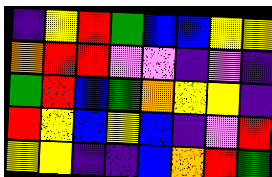[["indigo", "yellow", "red", "green", "blue", "blue", "yellow", "yellow"], ["orange", "red", "red", "violet", "violet", "indigo", "violet", "indigo"], ["green", "red", "blue", "green", "orange", "yellow", "yellow", "indigo"], ["red", "yellow", "blue", "yellow", "blue", "indigo", "violet", "red"], ["yellow", "yellow", "indigo", "indigo", "blue", "orange", "red", "green"]]